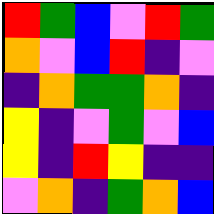[["red", "green", "blue", "violet", "red", "green"], ["orange", "violet", "blue", "red", "indigo", "violet"], ["indigo", "orange", "green", "green", "orange", "indigo"], ["yellow", "indigo", "violet", "green", "violet", "blue"], ["yellow", "indigo", "red", "yellow", "indigo", "indigo"], ["violet", "orange", "indigo", "green", "orange", "blue"]]